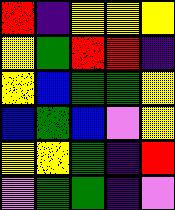[["red", "indigo", "yellow", "yellow", "yellow"], ["yellow", "green", "red", "red", "indigo"], ["yellow", "blue", "green", "green", "yellow"], ["blue", "green", "blue", "violet", "yellow"], ["yellow", "yellow", "green", "indigo", "red"], ["violet", "green", "green", "indigo", "violet"]]